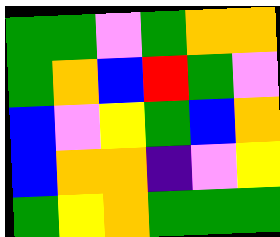[["green", "green", "violet", "green", "orange", "orange"], ["green", "orange", "blue", "red", "green", "violet"], ["blue", "violet", "yellow", "green", "blue", "orange"], ["blue", "orange", "orange", "indigo", "violet", "yellow"], ["green", "yellow", "orange", "green", "green", "green"]]